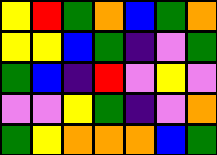[["yellow", "red", "green", "orange", "blue", "green", "orange"], ["yellow", "yellow", "blue", "green", "indigo", "violet", "green"], ["green", "blue", "indigo", "red", "violet", "yellow", "violet"], ["violet", "violet", "yellow", "green", "indigo", "violet", "orange"], ["green", "yellow", "orange", "orange", "orange", "blue", "green"]]